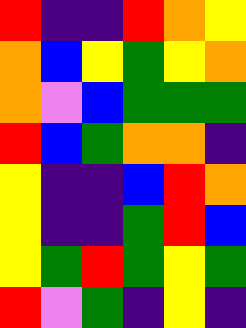[["red", "indigo", "indigo", "red", "orange", "yellow"], ["orange", "blue", "yellow", "green", "yellow", "orange"], ["orange", "violet", "blue", "green", "green", "green"], ["red", "blue", "green", "orange", "orange", "indigo"], ["yellow", "indigo", "indigo", "blue", "red", "orange"], ["yellow", "indigo", "indigo", "green", "red", "blue"], ["yellow", "green", "red", "green", "yellow", "green"], ["red", "violet", "green", "indigo", "yellow", "indigo"]]